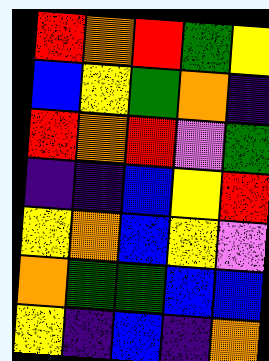[["red", "orange", "red", "green", "yellow"], ["blue", "yellow", "green", "orange", "indigo"], ["red", "orange", "red", "violet", "green"], ["indigo", "indigo", "blue", "yellow", "red"], ["yellow", "orange", "blue", "yellow", "violet"], ["orange", "green", "green", "blue", "blue"], ["yellow", "indigo", "blue", "indigo", "orange"]]